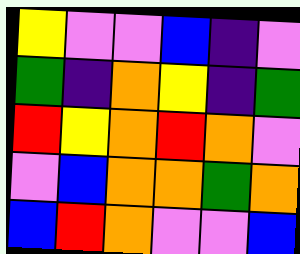[["yellow", "violet", "violet", "blue", "indigo", "violet"], ["green", "indigo", "orange", "yellow", "indigo", "green"], ["red", "yellow", "orange", "red", "orange", "violet"], ["violet", "blue", "orange", "orange", "green", "orange"], ["blue", "red", "orange", "violet", "violet", "blue"]]